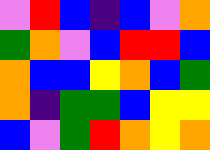[["violet", "red", "blue", "indigo", "blue", "violet", "orange"], ["green", "orange", "violet", "blue", "red", "red", "blue"], ["orange", "blue", "blue", "yellow", "orange", "blue", "green"], ["orange", "indigo", "green", "green", "blue", "yellow", "yellow"], ["blue", "violet", "green", "red", "orange", "yellow", "orange"]]